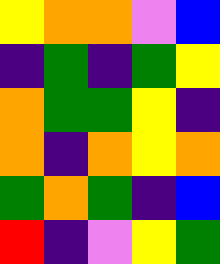[["yellow", "orange", "orange", "violet", "blue"], ["indigo", "green", "indigo", "green", "yellow"], ["orange", "green", "green", "yellow", "indigo"], ["orange", "indigo", "orange", "yellow", "orange"], ["green", "orange", "green", "indigo", "blue"], ["red", "indigo", "violet", "yellow", "green"]]